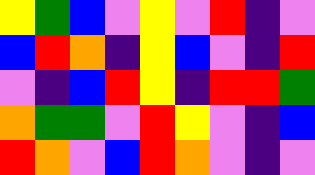[["yellow", "green", "blue", "violet", "yellow", "violet", "red", "indigo", "violet"], ["blue", "red", "orange", "indigo", "yellow", "blue", "violet", "indigo", "red"], ["violet", "indigo", "blue", "red", "yellow", "indigo", "red", "red", "green"], ["orange", "green", "green", "violet", "red", "yellow", "violet", "indigo", "blue"], ["red", "orange", "violet", "blue", "red", "orange", "violet", "indigo", "violet"]]